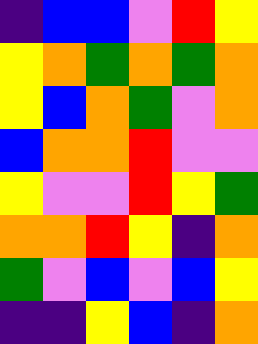[["indigo", "blue", "blue", "violet", "red", "yellow"], ["yellow", "orange", "green", "orange", "green", "orange"], ["yellow", "blue", "orange", "green", "violet", "orange"], ["blue", "orange", "orange", "red", "violet", "violet"], ["yellow", "violet", "violet", "red", "yellow", "green"], ["orange", "orange", "red", "yellow", "indigo", "orange"], ["green", "violet", "blue", "violet", "blue", "yellow"], ["indigo", "indigo", "yellow", "blue", "indigo", "orange"]]